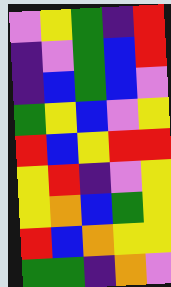[["violet", "yellow", "green", "indigo", "red"], ["indigo", "violet", "green", "blue", "red"], ["indigo", "blue", "green", "blue", "violet"], ["green", "yellow", "blue", "violet", "yellow"], ["red", "blue", "yellow", "red", "red"], ["yellow", "red", "indigo", "violet", "yellow"], ["yellow", "orange", "blue", "green", "yellow"], ["red", "blue", "orange", "yellow", "yellow"], ["green", "green", "indigo", "orange", "violet"]]